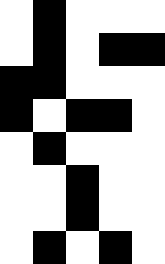[["white", "black", "white", "white", "white"], ["white", "black", "white", "black", "black"], ["black", "black", "white", "white", "white"], ["black", "white", "black", "black", "white"], ["white", "black", "white", "white", "white"], ["white", "white", "black", "white", "white"], ["white", "white", "black", "white", "white"], ["white", "black", "white", "black", "white"]]